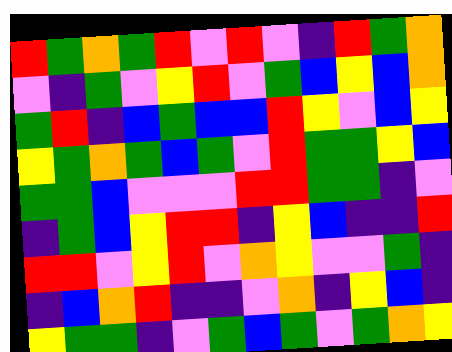[["red", "green", "orange", "green", "red", "violet", "red", "violet", "indigo", "red", "green", "orange"], ["violet", "indigo", "green", "violet", "yellow", "red", "violet", "green", "blue", "yellow", "blue", "orange"], ["green", "red", "indigo", "blue", "green", "blue", "blue", "red", "yellow", "violet", "blue", "yellow"], ["yellow", "green", "orange", "green", "blue", "green", "violet", "red", "green", "green", "yellow", "blue"], ["green", "green", "blue", "violet", "violet", "violet", "red", "red", "green", "green", "indigo", "violet"], ["indigo", "green", "blue", "yellow", "red", "red", "indigo", "yellow", "blue", "indigo", "indigo", "red"], ["red", "red", "violet", "yellow", "red", "violet", "orange", "yellow", "violet", "violet", "green", "indigo"], ["indigo", "blue", "orange", "red", "indigo", "indigo", "violet", "orange", "indigo", "yellow", "blue", "indigo"], ["yellow", "green", "green", "indigo", "violet", "green", "blue", "green", "violet", "green", "orange", "yellow"]]